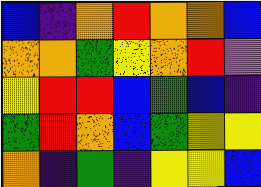[["blue", "indigo", "orange", "red", "orange", "orange", "blue"], ["orange", "orange", "green", "yellow", "orange", "red", "violet"], ["yellow", "red", "red", "blue", "green", "blue", "indigo"], ["green", "red", "orange", "blue", "green", "yellow", "yellow"], ["orange", "indigo", "green", "indigo", "yellow", "yellow", "blue"]]